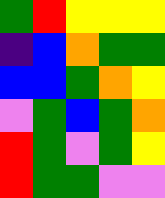[["green", "red", "yellow", "yellow", "yellow"], ["indigo", "blue", "orange", "green", "green"], ["blue", "blue", "green", "orange", "yellow"], ["violet", "green", "blue", "green", "orange"], ["red", "green", "violet", "green", "yellow"], ["red", "green", "green", "violet", "violet"]]